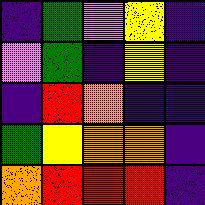[["indigo", "green", "violet", "yellow", "indigo"], ["violet", "green", "indigo", "yellow", "indigo"], ["indigo", "red", "orange", "indigo", "indigo"], ["green", "yellow", "orange", "orange", "indigo"], ["orange", "red", "red", "red", "indigo"]]